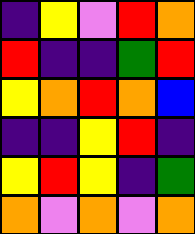[["indigo", "yellow", "violet", "red", "orange"], ["red", "indigo", "indigo", "green", "red"], ["yellow", "orange", "red", "orange", "blue"], ["indigo", "indigo", "yellow", "red", "indigo"], ["yellow", "red", "yellow", "indigo", "green"], ["orange", "violet", "orange", "violet", "orange"]]